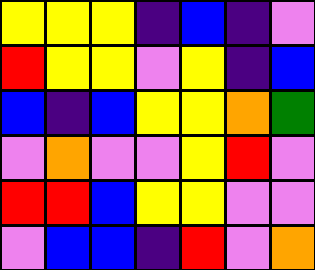[["yellow", "yellow", "yellow", "indigo", "blue", "indigo", "violet"], ["red", "yellow", "yellow", "violet", "yellow", "indigo", "blue"], ["blue", "indigo", "blue", "yellow", "yellow", "orange", "green"], ["violet", "orange", "violet", "violet", "yellow", "red", "violet"], ["red", "red", "blue", "yellow", "yellow", "violet", "violet"], ["violet", "blue", "blue", "indigo", "red", "violet", "orange"]]